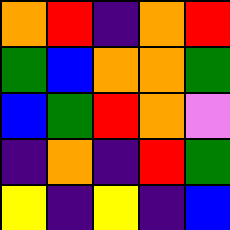[["orange", "red", "indigo", "orange", "red"], ["green", "blue", "orange", "orange", "green"], ["blue", "green", "red", "orange", "violet"], ["indigo", "orange", "indigo", "red", "green"], ["yellow", "indigo", "yellow", "indigo", "blue"]]